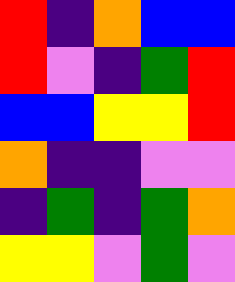[["red", "indigo", "orange", "blue", "blue"], ["red", "violet", "indigo", "green", "red"], ["blue", "blue", "yellow", "yellow", "red"], ["orange", "indigo", "indigo", "violet", "violet"], ["indigo", "green", "indigo", "green", "orange"], ["yellow", "yellow", "violet", "green", "violet"]]